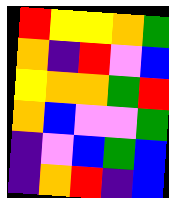[["red", "yellow", "yellow", "orange", "green"], ["orange", "indigo", "red", "violet", "blue"], ["yellow", "orange", "orange", "green", "red"], ["orange", "blue", "violet", "violet", "green"], ["indigo", "violet", "blue", "green", "blue"], ["indigo", "orange", "red", "indigo", "blue"]]